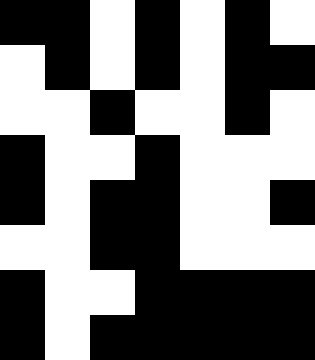[["black", "black", "white", "black", "white", "black", "white"], ["white", "black", "white", "black", "white", "black", "black"], ["white", "white", "black", "white", "white", "black", "white"], ["black", "white", "white", "black", "white", "white", "white"], ["black", "white", "black", "black", "white", "white", "black"], ["white", "white", "black", "black", "white", "white", "white"], ["black", "white", "white", "black", "black", "black", "black"], ["black", "white", "black", "black", "black", "black", "black"]]